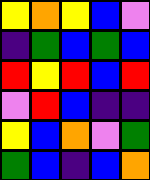[["yellow", "orange", "yellow", "blue", "violet"], ["indigo", "green", "blue", "green", "blue"], ["red", "yellow", "red", "blue", "red"], ["violet", "red", "blue", "indigo", "indigo"], ["yellow", "blue", "orange", "violet", "green"], ["green", "blue", "indigo", "blue", "orange"]]